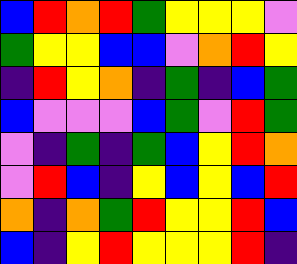[["blue", "red", "orange", "red", "green", "yellow", "yellow", "yellow", "violet"], ["green", "yellow", "yellow", "blue", "blue", "violet", "orange", "red", "yellow"], ["indigo", "red", "yellow", "orange", "indigo", "green", "indigo", "blue", "green"], ["blue", "violet", "violet", "violet", "blue", "green", "violet", "red", "green"], ["violet", "indigo", "green", "indigo", "green", "blue", "yellow", "red", "orange"], ["violet", "red", "blue", "indigo", "yellow", "blue", "yellow", "blue", "red"], ["orange", "indigo", "orange", "green", "red", "yellow", "yellow", "red", "blue"], ["blue", "indigo", "yellow", "red", "yellow", "yellow", "yellow", "red", "indigo"]]